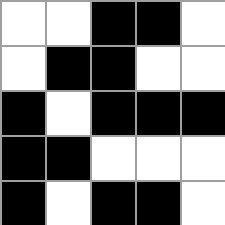[["white", "white", "black", "black", "white"], ["white", "black", "black", "white", "white"], ["black", "white", "black", "black", "black"], ["black", "black", "white", "white", "white"], ["black", "white", "black", "black", "white"]]